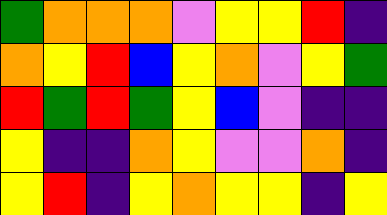[["green", "orange", "orange", "orange", "violet", "yellow", "yellow", "red", "indigo"], ["orange", "yellow", "red", "blue", "yellow", "orange", "violet", "yellow", "green"], ["red", "green", "red", "green", "yellow", "blue", "violet", "indigo", "indigo"], ["yellow", "indigo", "indigo", "orange", "yellow", "violet", "violet", "orange", "indigo"], ["yellow", "red", "indigo", "yellow", "orange", "yellow", "yellow", "indigo", "yellow"]]